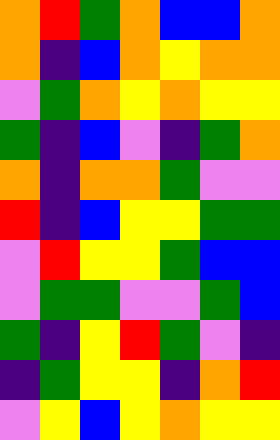[["orange", "red", "green", "orange", "blue", "blue", "orange"], ["orange", "indigo", "blue", "orange", "yellow", "orange", "orange"], ["violet", "green", "orange", "yellow", "orange", "yellow", "yellow"], ["green", "indigo", "blue", "violet", "indigo", "green", "orange"], ["orange", "indigo", "orange", "orange", "green", "violet", "violet"], ["red", "indigo", "blue", "yellow", "yellow", "green", "green"], ["violet", "red", "yellow", "yellow", "green", "blue", "blue"], ["violet", "green", "green", "violet", "violet", "green", "blue"], ["green", "indigo", "yellow", "red", "green", "violet", "indigo"], ["indigo", "green", "yellow", "yellow", "indigo", "orange", "red"], ["violet", "yellow", "blue", "yellow", "orange", "yellow", "yellow"]]